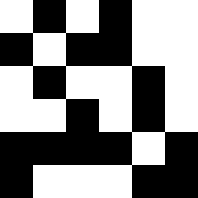[["white", "black", "white", "black", "white", "white"], ["black", "white", "black", "black", "white", "white"], ["white", "black", "white", "white", "black", "white"], ["white", "white", "black", "white", "black", "white"], ["black", "black", "black", "black", "white", "black"], ["black", "white", "white", "white", "black", "black"]]